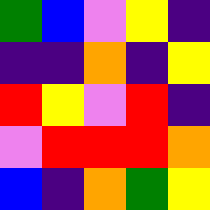[["green", "blue", "violet", "yellow", "indigo"], ["indigo", "indigo", "orange", "indigo", "yellow"], ["red", "yellow", "violet", "red", "indigo"], ["violet", "red", "red", "red", "orange"], ["blue", "indigo", "orange", "green", "yellow"]]